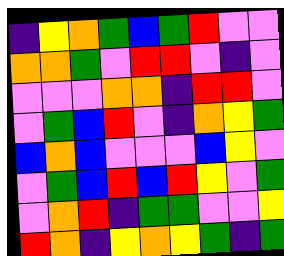[["indigo", "yellow", "orange", "green", "blue", "green", "red", "violet", "violet"], ["orange", "orange", "green", "violet", "red", "red", "violet", "indigo", "violet"], ["violet", "violet", "violet", "orange", "orange", "indigo", "red", "red", "violet"], ["violet", "green", "blue", "red", "violet", "indigo", "orange", "yellow", "green"], ["blue", "orange", "blue", "violet", "violet", "violet", "blue", "yellow", "violet"], ["violet", "green", "blue", "red", "blue", "red", "yellow", "violet", "green"], ["violet", "orange", "red", "indigo", "green", "green", "violet", "violet", "yellow"], ["red", "orange", "indigo", "yellow", "orange", "yellow", "green", "indigo", "green"]]